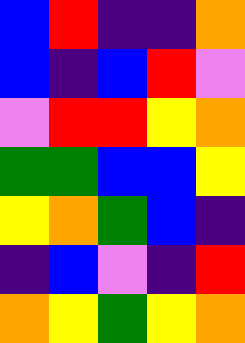[["blue", "red", "indigo", "indigo", "orange"], ["blue", "indigo", "blue", "red", "violet"], ["violet", "red", "red", "yellow", "orange"], ["green", "green", "blue", "blue", "yellow"], ["yellow", "orange", "green", "blue", "indigo"], ["indigo", "blue", "violet", "indigo", "red"], ["orange", "yellow", "green", "yellow", "orange"]]